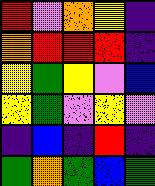[["red", "violet", "orange", "yellow", "indigo"], ["orange", "red", "red", "red", "indigo"], ["yellow", "green", "yellow", "violet", "blue"], ["yellow", "green", "violet", "yellow", "violet"], ["indigo", "blue", "indigo", "red", "indigo"], ["green", "orange", "green", "blue", "green"]]